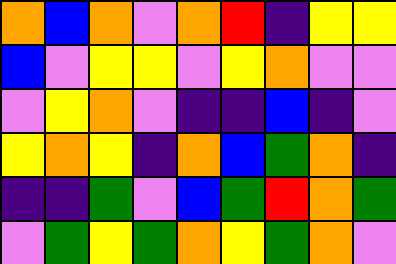[["orange", "blue", "orange", "violet", "orange", "red", "indigo", "yellow", "yellow"], ["blue", "violet", "yellow", "yellow", "violet", "yellow", "orange", "violet", "violet"], ["violet", "yellow", "orange", "violet", "indigo", "indigo", "blue", "indigo", "violet"], ["yellow", "orange", "yellow", "indigo", "orange", "blue", "green", "orange", "indigo"], ["indigo", "indigo", "green", "violet", "blue", "green", "red", "orange", "green"], ["violet", "green", "yellow", "green", "orange", "yellow", "green", "orange", "violet"]]